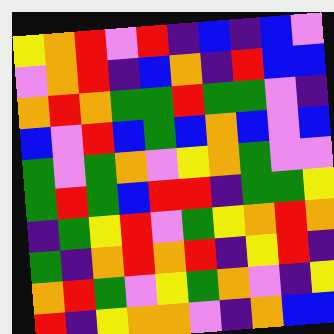[["yellow", "orange", "red", "violet", "red", "indigo", "blue", "indigo", "blue", "violet"], ["violet", "orange", "red", "indigo", "blue", "orange", "indigo", "red", "blue", "blue"], ["orange", "red", "orange", "green", "green", "red", "green", "green", "violet", "indigo"], ["blue", "violet", "red", "blue", "green", "blue", "orange", "blue", "violet", "blue"], ["green", "violet", "green", "orange", "violet", "yellow", "orange", "green", "violet", "violet"], ["green", "red", "green", "blue", "red", "red", "indigo", "green", "green", "yellow"], ["indigo", "green", "yellow", "red", "violet", "green", "yellow", "orange", "red", "orange"], ["green", "indigo", "orange", "red", "orange", "red", "indigo", "yellow", "red", "indigo"], ["orange", "red", "green", "violet", "yellow", "green", "orange", "violet", "indigo", "yellow"], ["red", "indigo", "yellow", "orange", "orange", "violet", "indigo", "orange", "blue", "blue"]]